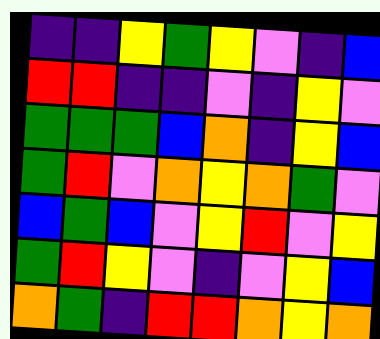[["indigo", "indigo", "yellow", "green", "yellow", "violet", "indigo", "blue"], ["red", "red", "indigo", "indigo", "violet", "indigo", "yellow", "violet"], ["green", "green", "green", "blue", "orange", "indigo", "yellow", "blue"], ["green", "red", "violet", "orange", "yellow", "orange", "green", "violet"], ["blue", "green", "blue", "violet", "yellow", "red", "violet", "yellow"], ["green", "red", "yellow", "violet", "indigo", "violet", "yellow", "blue"], ["orange", "green", "indigo", "red", "red", "orange", "yellow", "orange"]]